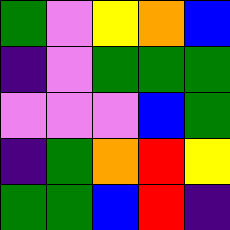[["green", "violet", "yellow", "orange", "blue"], ["indigo", "violet", "green", "green", "green"], ["violet", "violet", "violet", "blue", "green"], ["indigo", "green", "orange", "red", "yellow"], ["green", "green", "blue", "red", "indigo"]]